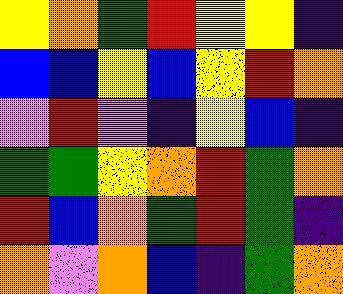[["yellow", "orange", "green", "red", "yellow", "yellow", "indigo"], ["blue", "blue", "yellow", "blue", "yellow", "red", "orange"], ["violet", "red", "violet", "indigo", "yellow", "blue", "indigo"], ["green", "green", "yellow", "orange", "red", "green", "orange"], ["red", "blue", "orange", "green", "red", "green", "indigo"], ["orange", "violet", "orange", "blue", "indigo", "green", "orange"]]